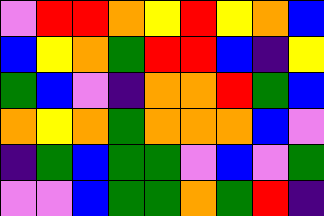[["violet", "red", "red", "orange", "yellow", "red", "yellow", "orange", "blue"], ["blue", "yellow", "orange", "green", "red", "red", "blue", "indigo", "yellow"], ["green", "blue", "violet", "indigo", "orange", "orange", "red", "green", "blue"], ["orange", "yellow", "orange", "green", "orange", "orange", "orange", "blue", "violet"], ["indigo", "green", "blue", "green", "green", "violet", "blue", "violet", "green"], ["violet", "violet", "blue", "green", "green", "orange", "green", "red", "indigo"]]